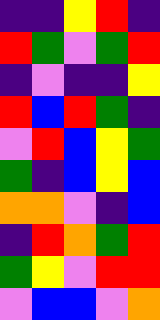[["indigo", "indigo", "yellow", "red", "indigo"], ["red", "green", "violet", "green", "red"], ["indigo", "violet", "indigo", "indigo", "yellow"], ["red", "blue", "red", "green", "indigo"], ["violet", "red", "blue", "yellow", "green"], ["green", "indigo", "blue", "yellow", "blue"], ["orange", "orange", "violet", "indigo", "blue"], ["indigo", "red", "orange", "green", "red"], ["green", "yellow", "violet", "red", "red"], ["violet", "blue", "blue", "violet", "orange"]]